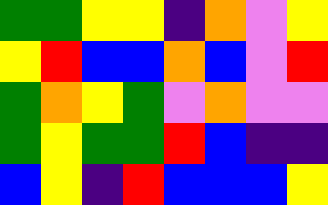[["green", "green", "yellow", "yellow", "indigo", "orange", "violet", "yellow"], ["yellow", "red", "blue", "blue", "orange", "blue", "violet", "red"], ["green", "orange", "yellow", "green", "violet", "orange", "violet", "violet"], ["green", "yellow", "green", "green", "red", "blue", "indigo", "indigo"], ["blue", "yellow", "indigo", "red", "blue", "blue", "blue", "yellow"]]